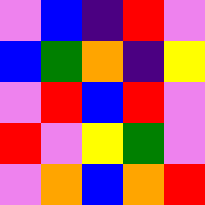[["violet", "blue", "indigo", "red", "violet"], ["blue", "green", "orange", "indigo", "yellow"], ["violet", "red", "blue", "red", "violet"], ["red", "violet", "yellow", "green", "violet"], ["violet", "orange", "blue", "orange", "red"]]